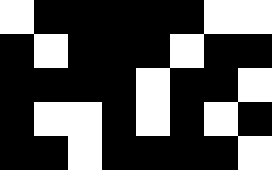[["white", "black", "black", "black", "black", "black", "white", "white"], ["black", "white", "black", "black", "black", "white", "black", "black"], ["black", "black", "black", "black", "white", "black", "black", "white"], ["black", "white", "white", "black", "white", "black", "white", "black"], ["black", "black", "white", "black", "black", "black", "black", "white"]]